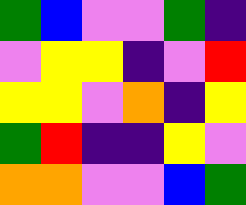[["green", "blue", "violet", "violet", "green", "indigo"], ["violet", "yellow", "yellow", "indigo", "violet", "red"], ["yellow", "yellow", "violet", "orange", "indigo", "yellow"], ["green", "red", "indigo", "indigo", "yellow", "violet"], ["orange", "orange", "violet", "violet", "blue", "green"]]